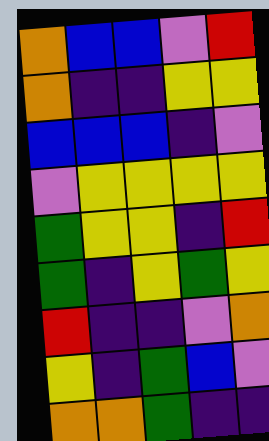[["orange", "blue", "blue", "violet", "red"], ["orange", "indigo", "indigo", "yellow", "yellow"], ["blue", "blue", "blue", "indigo", "violet"], ["violet", "yellow", "yellow", "yellow", "yellow"], ["green", "yellow", "yellow", "indigo", "red"], ["green", "indigo", "yellow", "green", "yellow"], ["red", "indigo", "indigo", "violet", "orange"], ["yellow", "indigo", "green", "blue", "violet"], ["orange", "orange", "green", "indigo", "indigo"]]